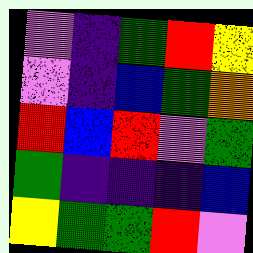[["violet", "indigo", "green", "red", "yellow"], ["violet", "indigo", "blue", "green", "orange"], ["red", "blue", "red", "violet", "green"], ["green", "indigo", "indigo", "indigo", "blue"], ["yellow", "green", "green", "red", "violet"]]